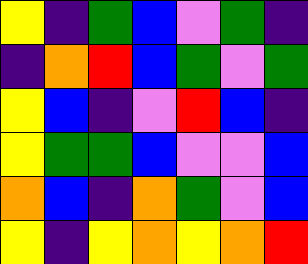[["yellow", "indigo", "green", "blue", "violet", "green", "indigo"], ["indigo", "orange", "red", "blue", "green", "violet", "green"], ["yellow", "blue", "indigo", "violet", "red", "blue", "indigo"], ["yellow", "green", "green", "blue", "violet", "violet", "blue"], ["orange", "blue", "indigo", "orange", "green", "violet", "blue"], ["yellow", "indigo", "yellow", "orange", "yellow", "orange", "red"]]